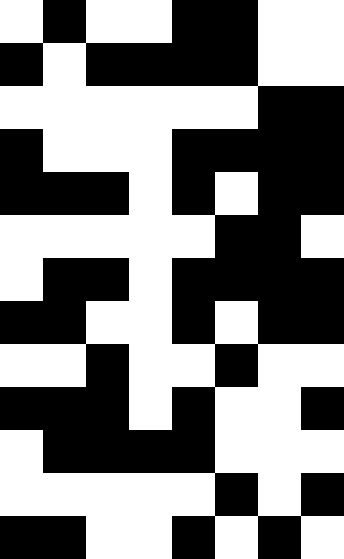[["white", "black", "white", "white", "black", "black", "white", "white"], ["black", "white", "black", "black", "black", "black", "white", "white"], ["white", "white", "white", "white", "white", "white", "black", "black"], ["black", "white", "white", "white", "black", "black", "black", "black"], ["black", "black", "black", "white", "black", "white", "black", "black"], ["white", "white", "white", "white", "white", "black", "black", "white"], ["white", "black", "black", "white", "black", "black", "black", "black"], ["black", "black", "white", "white", "black", "white", "black", "black"], ["white", "white", "black", "white", "white", "black", "white", "white"], ["black", "black", "black", "white", "black", "white", "white", "black"], ["white", "black", "black", "black", "black", "white", "white", "white"], ["white", "white", "white", "white", "white", "black", "white", "black"], ["black", "black", "white", "white", "black", "white", "black", "white"]]